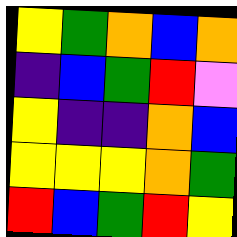[["yellow", "green", "orange", "blue", "orange"], ["indigo", "blue", "green", "red", "violet"], ["yellow", "indigo", "indigo", "orange", "blue"], ["yellow", "yellow", "yellow", "orange", "green"], ["red", "blue", "green", "red", "yellow"]]